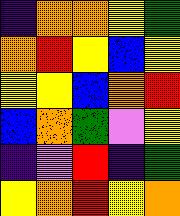[["indigo", "orange", "orange", "yellow", "green"], ["orange", "red", "yellow", "blue", "yellow"], ["yellow", "yellow", "blue", "orange", "red"], ["blue", "orange", "green", "violet", "yellow"], ["indigo", "violet", "red", "indigo", "green"], ["yellow", "orange", "red", "yellow", "orange"]]